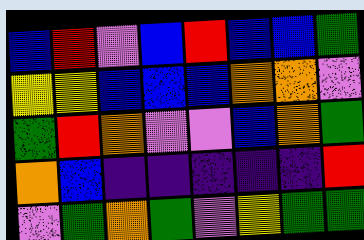[["blue", "red", "violet", "blue", "red", "blue", "blue", "green"], ["yellow", "yellow", "blue", "blue", "blue", "orange", "orange", "violet"], ["green", "red", "orange", "violet", "violet", "blue", "orange", "green"], ["orange", "blue", "indigo", "indigo", "indigo", "indigo", "indigo", "red"], ["violet", "green", "orange", "green", "violet", "yellow", "green", "green"]]